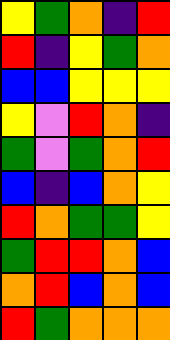[["yellow", "green", "orange", "indigo", "red"], ["red", "indigo", "yellow", "green", "orange"], ["blue", "blue", "yellow", "yellow", "yellow"], ["yellow", "violet", "red", "orange", "indigo"], ["green", "violet", "green", "orange", "red"], ["blue", "indigo", "blue", "orange", "yellow"], ["red", "orange", "green", "green", "yellow"], ["green", "red", "red", "orange", "blue"], ["orange", "red", "blue", "orange", "blue"], ["red", "green", "orange", "orange", "orange"]]